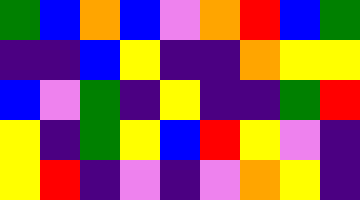[["green", "blue", "orange", "blue", "violet", "orange", "red", "blue", "green"], ["indigo", "indigo", "blue", "yellow", "indigo", "indigo", "orange", "yellow", "yellow"], ["blue", "violet", "green", "indigo", "yellow", "indigo", "indigo", "green", "red"], ["yellow", "indigo", "green", "yellow", "blue", "red", "yellow", "violet", "indigo"], ["yellow", "red", "indigo", "violet", "indigo", "violet", "orange", "yellow", "indigo"]]